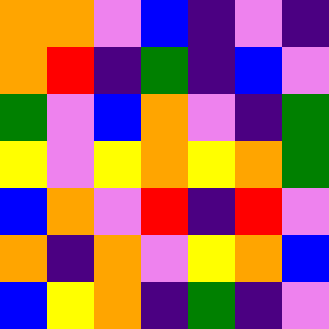[["orange", "orange", "violet", "blue", "indigo", "violet", "indigo"], ["orange", "red", "indigo", "green", "indigo", "blue", "violet"], ["green", "violet", "blue", "orange", "violet", "indigo", "green"], ["yellow", "violet", "yellow", "orange", "yellow", "orange", "green"], ["blue", "orange", "violet", "red", "indigo", "red", "violet"], ["orange", "indigo", "orange", "violet", "yellow", "orange", "blue"], ["blue", "yellow", "orange", "indigo", "green", "indigo", "violet"]]